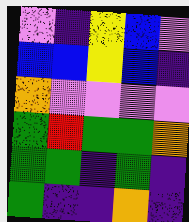[["violet", "indigo", "yellow", "blue", "violet"], ["blue", "blue", "yellow", "blue", "indigo"], ["orange", "violet", "violet", "violet", "violet"], ["green", "red", "green", "green", "orange"], ["green", "green", "indigo", "green", "indigo"], ["green", "indigo", "indigo", "orange", "indigo"]]